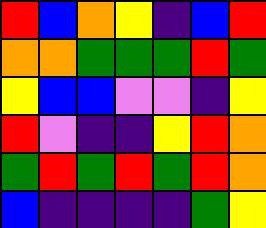[["red", "blue", "orange", "yellow", "indigo", "blue", "red"], ["orange", "orange", "green", "green", "green", "red", "green"], ["yellow", "blue", "blue", "violet", "violet", "indigo", "yellow"], ["red", "violet", "indigo", "indigo", "yellow", "red", "orange"], ["green", "red", "green", "red", "green", "red", "orange"], ["blue", "indigo", "indigo", "indigo", "indigo", "green", "yellow"]]